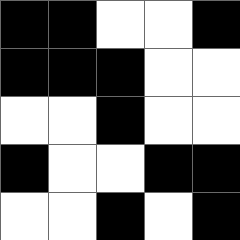[["black", "black", "white", "white", "black"], ["black", "black", "black", "white", "white"], ["white", "white", "black", "white", "white"], ["black", "white", "white", "black", "black"], ["white", "white", "black", "white", "black"]]